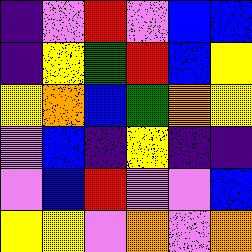[["indigo", "violet", "red", "violet", "blue", "blue"], ["indigo", "yellow", "green", "red", "blue", "yellow"], ["yellow", "orange", "blue", "green", "orange", "yellow"], ["violet", "blue", "indigo", "yellow", "indigo", "indigo"], ["violet", "blue", "red", "violet", "violet", "blue"], ["yellow", "yellow", "violet", "orange", "violet", "orange"]]